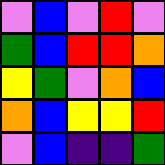[["violet", "blue", "violet", "red", "violet"], ["green", "blue", "red", "red", "orange"], ["yellow", "green", "violet", "orange", "blue"], ["orange", "blue", "yellow", "yellow", "red"], ["violet", "blue", "indigo", "indigo", "green"]]